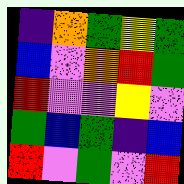[["indigo", "orange", "green", "yellow", "green"], ["blue", "violet", "orange", "red", "green"], ["red", "violet", "violet", "yellow", "violet"], ["green", "blue", "green", "indigo", "blue"], ["red", "violet", "green", "violet", "red"]]